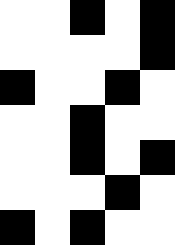[["white", "white", "black", "white", "black"], ["white", "white", "white", "white", "black"], ["black", "white", "white", "black", "white"], ["white", "white", "black", "white", "white"], ["white", "white", "black", "white", "black"], ["white", "white", "white", "black", "white"], ["black", "white", "black", "white", "white"]]